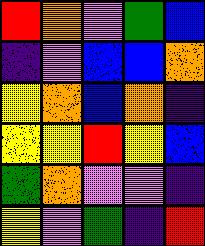[["red", "orange", "violet", "green", "blue"], ["indigo", "violet", "blue", "blue", "orange"], ["yellow", "orange", "blue", "orange", "indigo"], ["yellow", "yellow", "red", "yellow", "blue"], ["green", "orange", "violet", "violet", "indigo"], ["yellow", "violet", "green", "indigo", "red"]]